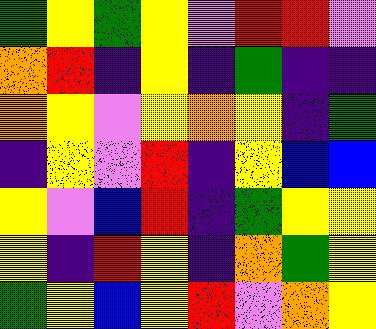[["green", "yellow", "green", "yellow", "violet", "red", "red", "violet"], ["orange", "red", "indigo", "yellow", "indigo", "green", "indigo", "indigo"], ["orange", "yellow", "violet", "yellow", "orange", "yellow", "indigo", "green"], ["indigo", "yellow", "violet", "red", "indigo", "yellow", "blue", "blue"], ["yellow", "violet", "blue", "red", "indigo", "green", "yellow", "yellow"], ["yellow", "indigo", "red", "yellow", "indigo", "orange", "green", "yellow"], ["green", "yellow", "blue", "yellow", "red", "violet", "orange", "yellow"]]